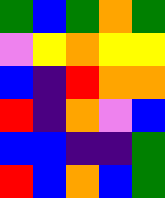[["green", "blue", "green", "orange", "green"], ["violet", "yellow", "orange", "yellow", "yellow"], ["blue", "indigo", "red", "orange", "orange"], ["red", "indigo", "orange", "violet", "blue"], ["blue", "blue", "indigo", "indigo", "green"], ["red", "blue", "orange", "blue", "green"]]